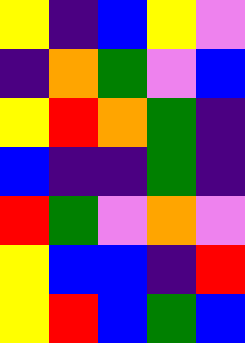[["yellow", "indigo", "blue", "yellow", "violet"], ["indigo", "orange", "green", "violet", "blue"], ["yellow", "red", "orange", "green", "indigo"], ["blue", "indigo", "indigo", "green", "indigo"], ["red", "green", "violet", "orange", "violet"], ["yellow", "blue", "blue", "indigo", "red"], ["yellow", "red", "blue", "green", "blue"]]